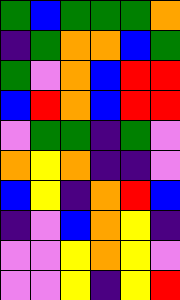[["green", "blue", "green", "green", "green", "orange"], ["indigo", "green", "orange", "orange", "blue", "green"], ["green", "violet", "orange", "blue", "red", "red"], ["blue", "red", "orange", "blue", "red", "red"], ["violet", "green", "green", "indigo", "green", "violet"], ["orange", "yellow", "orange", "indigo", "indigo", "violet"], ["blue", "yellow", "indigo", "orange", "red", "blue"], ["indigo", "violet", "blue", "orange", "yellow", "indigo"], ["violet", "violet", "yellow", "orange", "yellow", "violet"], ["violet", "violet", "yellow", "indigo", "yellow", "red"]]